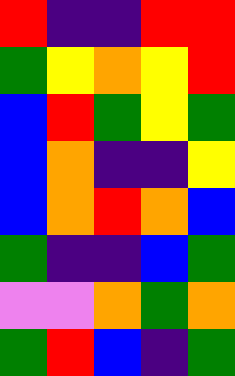[["red", "indigo", "indigo", "red", "red"], ["green", "yellow", "orange", "yellow", "red"], ["blue", "red", "green", "yellow", "green"], ["blue", "orange", "indigo", "indigo", "yellow"], ["blue", "orange", "red", "orange", "blue"], ["green", "indigo", "indigo", "blue", "green"], ["violet", "violet", "orange", "green", "orange"], ["green", "red", "blue", "indigo", "green"]]